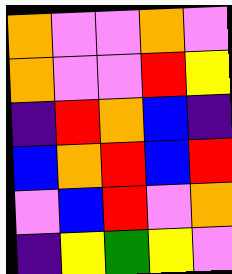[["orange", "violet", "violet", "orange", "violet"], ["orange", "violet", "violet", "red", "yellow"], ["indigo", "red", "orange", "blue", "indigo"], ["blue", "orange", "red", "blue", "red"], ["violet", "blue", "red", "violet", "orange"], ["indigo", "yellow", "green", "yellow", "violet"]]